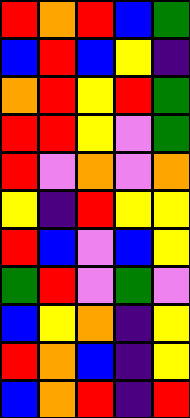[["red", "orange", "red", "blue", "green"], ["blue", "red", "blue", "yellow", "indigo"], ["orange", "red", "yellow", "red", "green"], ["red", "red", "yellow", "violet", "green"], ["red", "violet", "orange", "violet", "orange"], ["yellow", "indigo", "red", "yellow", "yellow"], ["red", "blue", "violet", "blue", "yellow"], ["green", "red", "violet", "green", "violet"], ["blue", "yellow", "orange", "indigo", "yellow"], ["red", "orange", "blue", "indigo", "yellow"], ["blue", "orange", "red", "indigo", "red"]]